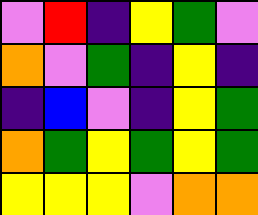[["violet", "red", "indigo", "yellow", "green", "violet"], ["orange", "violet", "green", "indigo", "yellow", "indigo"], ["indigo", "blue", "violet", "indigo", "yellow", "green"], ["orange", "green", "yellow", "green", "yellow", "green"], ["yellow", "yellow", "yellow", "violet", "orange", "orange"]]